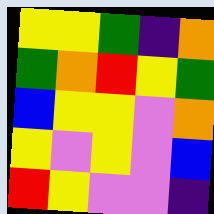[["yellow", "yellow", "green", "indigo", "orange"], ["green", "orange", "red", "yellow", "green"], ["blue", "yellow", "yellow", "violet", "orange"], ["yellow", "violet", "yellow", "violet", "blue"], ["red", "yellow", "violet", "violet", "indigo"]]